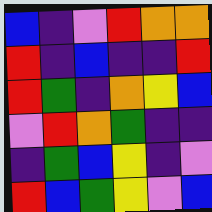[["blue", "indigo", "violet", "red", "orange", "orange"], ["red", "indigo", "blue", "indigo", "indigo", "red"], ["red", "green", "indigo", "orange", "yellow", "blue"], ["violet", "red", "orange", "green", "indigo", "indigo"], ["indigo", "green", "blue", "yellow", "indigo", "violet"], ["red", "blue", "green", "yellow", "violet", "blue"]]